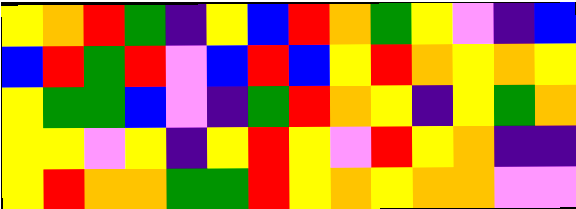[["yellow", "orange", "red", "green", "indigo", "yellow", "blue", "red", "orange", "green", "yellow", "violet", "indigo", "blue"], ["blue", "red", "green", "red", "violet", "blue", "red", "blue", "yellow", "red", "orange", "yellow", "orange", "yellow"], ["yellow", "green", "green", "blue", "violet", "indigo", "green", "red", "orange", "yellow", "indigo", "yellow", "green", "orange"], ["yellow", "yellow", "violet", "yellow", "indigo", "yellow", "red", "yellow", "violet", "red", "yellow", "orange", "indigo", "indigo"], ["yellow", "red", "orange", "orange", "green", "green", "red", "yellow", "orange", "yellow", "orange", "orange", "violet", "violet"]]